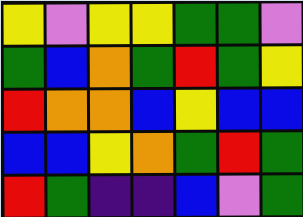[["yellow", "violet", "yellow", "yellow", "green", "green", "violet"], ["green", "blue", "orange", "green", "red", "green", "yellow"], ["red", "orange", "orange", "blue", "yellow", "blue", "blue"], ["blue", "blue", "yellow", "orange", "green", "red", "green"], ["red", "green", "indigo", "indigo", "blue", "violet", "green"]]